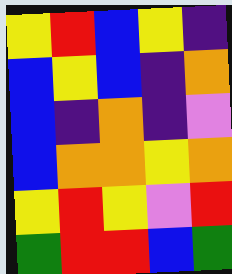[["yellow", "red", "blue", "yellow", "indigo"], ["blue", "yellow", "blue", "indigo", "orange"], ["blue", "indigo", "orange", "indigo", "violet"], ["blue", "orange", "orange", "yellow", "orange"], ["yellow", "red", "yellow", "violet", "red"], ["green", "red", "red", "blue", "green"]]